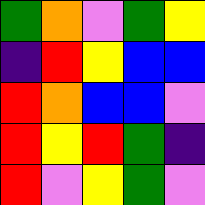[["green", "orange", "violet", "green", "yellow"], ["indigo", "red", "yellow", "blue", "blue"], ["red", "orange", "blue", "blue", "violet"], ["red", "yellow", "red", "green", "indigo"], ["red", "violet", "yellow", "green", "violet"]]